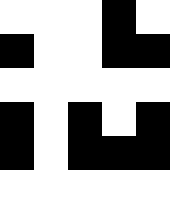[["white", "white", "white", "black", "white"], ["black", "white", "white", "black", "black"], ["white", "white", "white", "white", "white"], ["black", "white", "black", "white", "black"], ["black", "white", "black", "black", "black"], ["white", "white", "white", "white", "white"]]